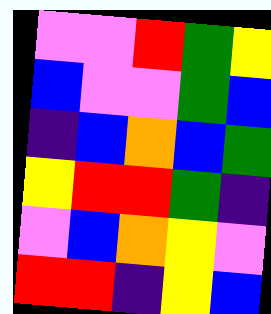[["violet", "violet", "red", "green", "yellow"], ["blue", "violet", "violet", "green", "blue"], ["indigo", "blue", "orange", "blue", "green"], ["yellow", "red", "red", "green", "indigo"], ["violet", "blue", "orange", "yellow", "violet"], ["red", "red", "indigo", "yellow", "blue"]]